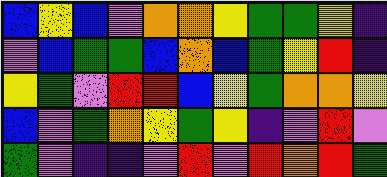[["blue", "yellow", "blue", "violet", "orange", "orange", "yellow", "green", "green", "yellow", "indigo"], ["violet", "blue", "green", "green", "blue", "orange", "blue", "green", "yellow", "red", "indigo"], ["yellow", "green", "violet", "red", "red", "blue", "yellow", "green", "orange", "orange", "yellow"], ["blue", "violet", "green", "orange", "yellow", "green", "yellow", "indigo", "violet", "red", "violet"], ["green", "violet", "indigo", "indigo", "violet", "red", "violet", "red", "orange", "red", "green"]]